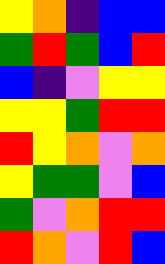[["yellow", "orange", "indigo", "blue", "blue"], ["green", "red", "green", "blue", "red"], ["blue", "indigo", "violet", "yellow", "yellow"], ["yellow", "yellow", "green", "red", "red"], ["red", "yellow", "orange", "violet", "orange"], ["yellow", "green", "green", "violet", "blue"], ["green", "violet", "orange", "red", "red"], ["red", "orange", "violet", "red", "blue"]]